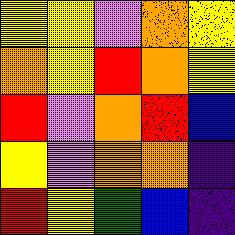[["yellow", "yellow", "violet", "orange", "yellow"], ["orange", "yellow", "red", "orange", "yellow"], ["red", "violet", "orange", "red", "blue"], ["yellow", "violet", "orange", "orange", "indigo"], ["red", "yellow", "green", "blue", "indigo"]]